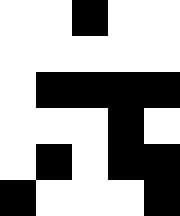[["white", "white", "black", "white", "white"], ["white", "white", "white", "white", "white"], ["white", "black", "black", "black", "black"], ["white", "white", "white", "black", "white"], ["white", "black", "white", "black", "black"], ["black", "white", "white", "white", "black"]]